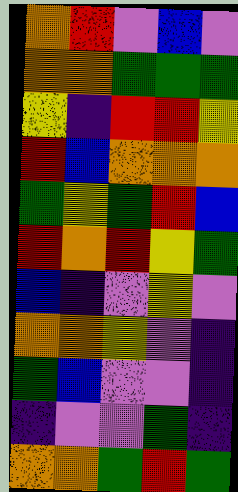[["orange", "red", "violet", "blue", "violet"], ["orange", "orange", "green", "green", "green"], ["yellow", "indigo", "red", "red", "yellow"], ["red", "blue", "orange", "orange", "orange"], ["green", "yellow", "green", "red", "blue"], ["red", "orange", "red", "yellow", "green"], ["blue", "indigo", "violet", "yellow", "violet"], ["orange", "orange", "yellow", "violet", "indigo"], ["green", "blue", "violet", "violet", "indigo"], ["indigo", "violet", "violet", "green", "indigo"], ["orange", "orange", "green", "red", "green"]]